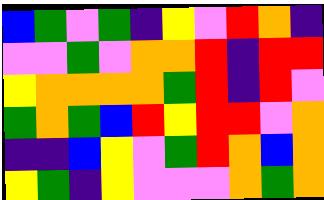[["blue", "green", "violet", "green", "indigo", "yellow", "violet", "red", "orange", "indigo"], ["violet", "violet", "green", "violet", "orange", "orange", "red", "indigo", "red", "red"], ["yellow", "orange", "orange", "orange", "orange", "green", "red", "indigo", "red", "violet"], ["green", "orange", "green", "blue", "red", "yellow", "red", "red", "violet", "orange"], ["indigo", "indigo", "blue", "yellow", "violet", "green", "red", "orange", "blue", "orange"], ["yellow", "green", "indigo", "yellow", "violet", "violet", "violet", "orange", "green", "orange"]]